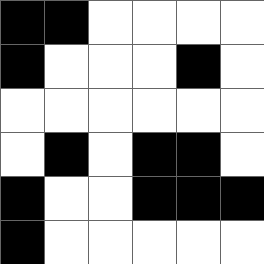[["black", "black", "white", "white", "white", "white"], ["black", "white", "white", "white", "black", "white"], ["white", "white", "white", "white", "white", "white"], ["white", "black", "white", "black", "black", "white"], ["black", "white", "white", "black", "black", "black"], ["black", "white", "white", "white", "white", "white"]]